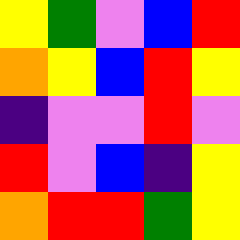[["yellow", "green", "violet", "blue", "red"], ["orange", "yellow", "blue", "red", "yellow"], ["indigo", "violet", "violet", "red", "violet"], ["red", "violet", "blue", "indigo", "yellow"], ["orange", "red", "red", "green", "yellow"]]